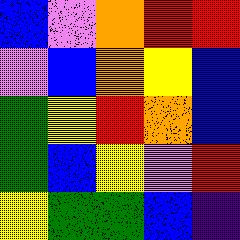[["blue", "violet", "orange", "red", "red"], ["violet", "blue", "orange", "yellow", "blue"], ["green", "yellow", "red", "orange", "blue"], ["green", "blue", "yellow", "violet", "red"], ["yellow", "green", "green", "blue", "indigo"]]